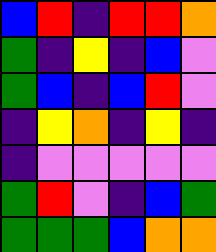[["blue", "red", "indigo", "red", "red", "orange"], ["green", "indigo", "yellow", "indigo", "blue", "violet"], ["green", "blue", "indigo", "blue", "red", "violet"], ["indigo", "yellow", "orange", "indigo", "yellow", "indigo"], ["indigo", "violet", "violet", "violet", "violet", "violet"], ["green", "red", "violet", "indigo", "blue", "green"], ["green", "green", "green", "blue", "orange", "orange"]]